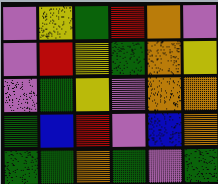[["violet", "yellow", "green", "red", "orange", "violet"], ["violet", "red", "yellow", "green", "orange", "yellow"], ["violet", "green", "yellow", "violet", "orange", "orange"], ["green", "blue", "red", "violet", "blue", "orange"], ["green", "green", "orange", "green", "violet", "green"]]